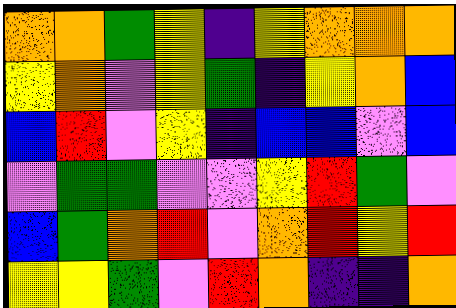[["orange", "orange", "green", "yellow", "indigo", "yellow", "orange", "orange", "orange"], ["yellow", "orange", "violet", "yellow", "green", "indigo", "yellow", "orange", "blue"], ["blue", "red", "violet", "yellow", "indigo", "blue", "blue", "violet", "blue"], ["violet", "green", "green", "violet", "violet", "yellow", "red", "green", "violet"], ["blue", "green", "orange", "red", "violet", "orange", "red", "yellow", "red"], ["yellow", "yellow", "green", "violet", "red", "orange", "indigo", "indigo", "orange"]]